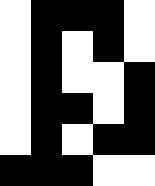[["white", "black", "black", "black", "white"], ["white", "black", "white", "black", "white"], ["white", "black", "white", "white", "black"], ["white", "black", "black", "white", "black"], ["white", "black", "white", "black", "black"], ["black", "black", "black", "white", "white"]]